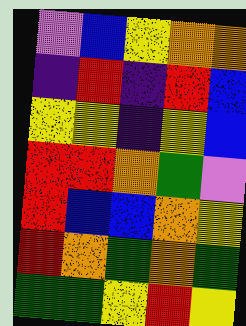[["violet", "blue", "yellow", "orange", "orange"], ["indigo", "red", "indigo", "red", "blue"], ["yellow", "yellow", "indigo", "yellow", "blue"], ["red", "red", "orange", "green", "violet"], ["red", "blue", "blue", "orange", "yellow"], ["red", "orange", "green", "orange", "green"], ["green", "green", "yellow", "red", "yellow"]]